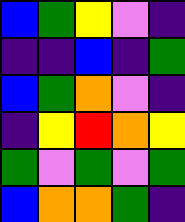[["blue", "green", "yellow", "violet", "indigo"], ["indigo", "indigo", "blue", "indigo", "green"], ["blue", "green", "orange", "violet", "indigo"], ["indigo", "yellow", "red", "orange", "yellow"], ["green", "violet", "green", "violet", "green"], ["blue", "orange", "orange", "green", "indigo"]]